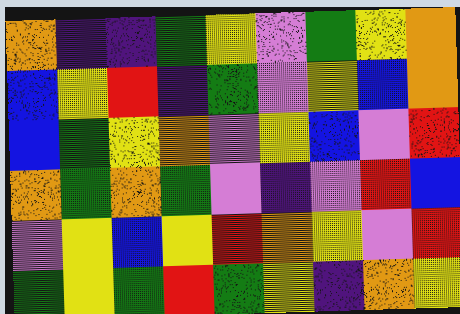[["orange", "indigo", "indigo", "green", "yellow", "violet", "green", "yellow", "orange"], ["blue", "yellow", "red", "indigo", "green", "violet", "yellow", "blue", "orange"], ["blue", "green", "yellow", "orange", "violet", "yellow", "blue", "violet", "red"], ["orange", "green", "orange", "green", "violet", "indigo", "violet", "red", "blue"], ["violet", "yellow", "blue", "yellow", "red", "orange", "yellow", "violet", "red"], ["green", "yellow", "green", "red", "green", "yellow", "indigo", "orange", "yellow"]]